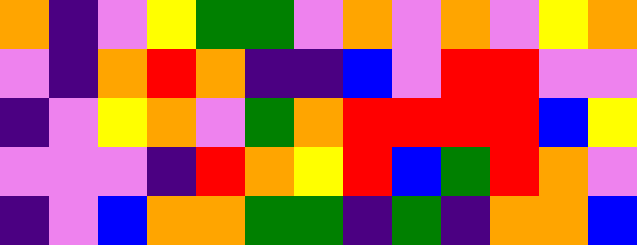[["orange", "indigo", "violet", "yellow", "green", "green", "violet", "orange", "violet", "orange", "violet", "yellow", "orange"], ["violet", "indigo", "orange", "red", "orange", "indigo", "indigo", "blue", "violet", "red", "red", "violet", "violet"], ["indigo", "violet", "yellow", "orange", "violet", "green", "orange", "red", "red", "red", "red", "blue", "yellow"], ["violet", "violet", "violet", "indigo", "red", "orange", "yellow", "red", "blue", "green", "red", "orange", "violet"], ["indigo", "violet", "blue", "orange", "orange", "green", "green", "indigo", "green", "indigo", "orange", "orange", "blue"]]